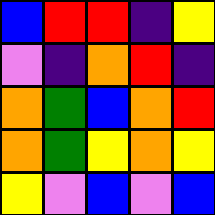[["blue", "red", "red", "indigo", "yellow"], ["violet", "indigo", "orange", "red", "indigo"], ["orange", "green", "blue", "orange", "red"], ["orange", "green", "yellow", "orange", "yellow"], ["yellow", "violet", "blue", "violet", "blue"]]